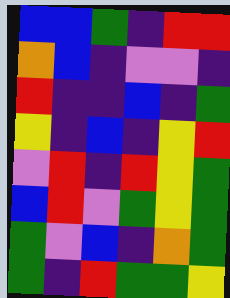[["blue", "blue", "green", "indigo", "red", "red"], ["orange", "blue", "indigo", "violet", "violet", "indigo"], ["red", "indigo", "indigo", "blue", "indigo", "green"], ["yellow", "indigo", "blue", "indigo", "yellow", "red"], ["violet", "red", "indigo", "red", "yellow", "green"], ["blue", "red", "violet", "green", "yellow", "green"], ["green", "violet", "blue", "indigo", "orange", "green"], ["green", "indigo", "red", "green", "green", "yellow"]]